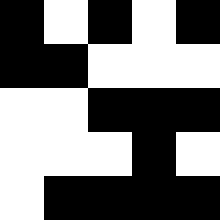[["black", "white", "black", "white", "black"], ["black", "black", "white", "white", "white"], ["white", "white", "black", "black", "black"], ["white", "white", "white", "black", "white"], ["white", "black", "black", "black", "black"]]